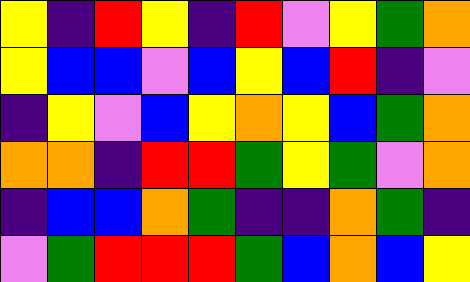[["yellow", "indigo", "red", "yellow", "indigo", "red", "violet", "yellow", "green", "orange"], ["yellow", "blue", "blue", "violet", "blue", "yellow", "blue", "red", "indigo", "violet"], ["indigo", "yellow", "violet", "blue", "yellow", "orange", "yellow", "blue", "green", "orange"], ["orange", "orange", "indigo", "red", "red", "green", "yellow", "green", "violet", "orange"], ["indigo", "blue", "blue", "orange", "green", "indigo", "indigo", "orange", "green", "indigo"], ["violet", "green", "red", "red", "red", "green", "blue", "orange", "blue", "yellow"]]